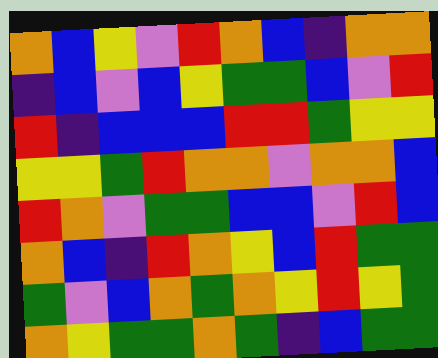[["orange", "blue", "yellow", "violet", "red", "orange", "blue", "indigo", "orange", "orange"], ["indigo", "blue", "violet", "blue", "yellow", "green", "green", "blue", "violet", "red"], ["red", "indigo", "blue", "blue", "blue", "red", "red", "green", "yellow", "yellow"], ["yellow", "yellow", "green", "red", "orange", "orange", "violet", "orange", "orange", "blue"], ["red", "orange", "violet", "green", "green", "blue", "blue", "violet", "red", "blue"], ["orange", "blue", "indigo", "red", "orange", "yellow", "blue", "red", "green", "green"], ["green", "violet", "blue", "orange", "green", "orange", "yellow", "red", "yellow", "green"], ["orange", "yellow", "green", "green", "orange", "green", "indigo", "blue", "green", "green"]]